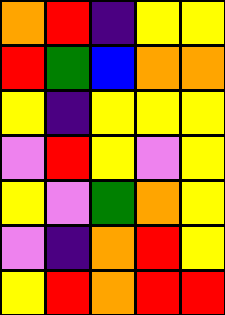[["orange", "red", "indigo", "yellow", "yellow"], ["red", "green", "blue", "orange", "orange"], ["yellow", "indigo", "yellow", "yellow", "yellow"], ["violet", "red", "yellow", "violet", "yellow"], ["yellow", "violet", "green", "orange", "yellow"], ["violet", "indigo", "orange", "red", "yellow"], ["yellow", "red", "orange", "red", "red"]]